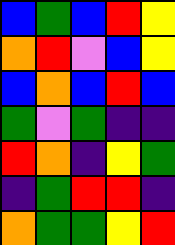[["blue", "green", "blue", "red", "yellow"], ["orange", "red", "violet", "blue", "yellow"], ["blue", "orange", "blue", "red", "blue"], ["green", "violet", "green", "indigo", "indigo"], ["red", "orange", "indigo", "yellow", "green"], ["indigo", "green", "red", "red", "indigo"], ["orange", "green", "green", "yellow", "red"]]